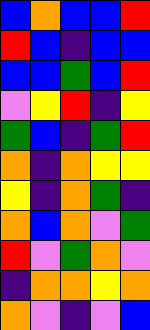[["blue", "orange", "blue", "blue", "red"], ["red", "blue", "indigo", "blue", "blue"], ["blue", "blue", "green", "blue", "red"], ["violet", "yellow", "red", "indigo", "yellow"], ["green", "blue", "indigo", "green", "red"], ["orange", "indigo", "orange", "yellow", "yellow"], ["yellow", "indigo", "orange", "green", "indigo"], ["orange", "blue", "orange", "violet", "green"], ["red", "violet", "green", "orange", "violet"], ["indigo", "orange", "orange", "yellow", "orange"], ["orange", "violet", "indigo", "violet", "blue"]]